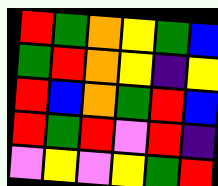[["red", "green", "orange", "yellow", "green", "blue"], ["green", "red", "orange", "yellow", "indigo", "yellow"], ["red", "blue", "orange", "green", "red", "blue"], ["red", "green", "red", "violet", "red", "indigo"], ["violet", "yellow", "violet", "yellow", "green", "red"]]